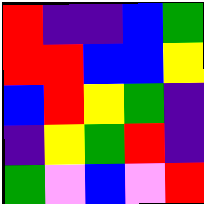[["red", "indigo", "indigo", "blue", "green"], ["red", "red", "blue", "blue", "yellow"], ["blue", "red", "yellow", "green", "indigo"], ["indigo", "yellow", "green", "red", "indigo"], ["green", "violet", "blue", "violet", "red"]]